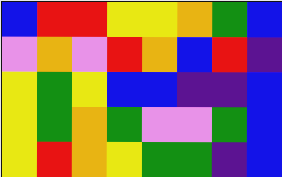[["blue", "red", "red", "yellow", "yellow", "orange", "green", "blue"], ["violet", "orange", "violet", "red", "orange", "blue", "red", "indigo"], ["yellow", "green", "yellow", "blue", "blue", "indigo", "indigo", "blue"], ["yellow", "green", "orange", "green", "violet", "violet", "green", "blue"], ["yellow", "red", "orange", "yellow", "green", "green", "indigo", "blue"]]